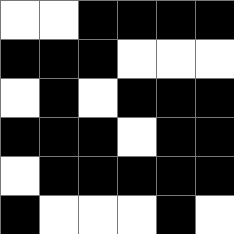[["white", "white", "black", "black", "black", "black"], ["black", "black", "black", "white", "white", "white"], ["white", "black", "white", "black", "black", "black"], ["black", "black", "black", "white", "black", "black"], ["white", "black", "black", "black", "black", "black"], ["black", "white", "white", "white", "black", "white"]]